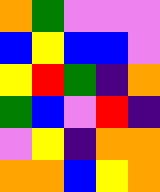[["orange", "green", "violet", "violet", "violet"], ["blue", "yellow", "blue", "blue", "violet"], ["yellow", "red", "green", "indigo", "orange"], ["green", "blue", "violet", "red", "indigo"], ["violet", "yellow", "indigo", "orange", "orange"], ["orange", "orange", "blue", "yellow", "orange"]]